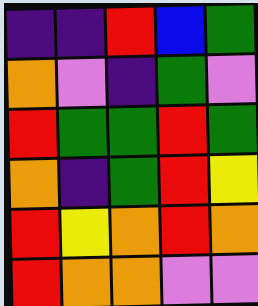[["indigo", "indigo", "red", "blue", "green"], ["orange", "violet", "indigo", "green", "violet"], ["red", "green", "green", "red", "green"], ["orange", "indigo", "green", "red", "yellow"], ["red", "yellow", "orange", "red", "orange"], ["red", "orange", "orange", "violet", "violet"]]